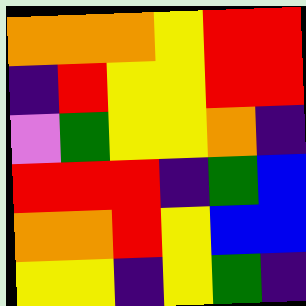[["orange", "orange", "orange", "yellow", "red", "red"], ["indigo", "red", "yellow", "yellow", "red", "red"], ["violet", "green", "yellow", "yellow", "orange", "indigo"], ["red", "red", "red", "indigo", "green", "blue"], ["orange", "orange", "red", "yellow", "blue", "blue"], ["yellow", "yellow", "indigo", "yellow", "green", "indigo"]]